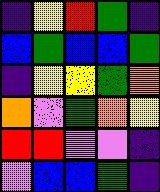[["indigo", "yellow", "red", "green", "indigo"], ["blue", "green", "blue", "blue", "green"], ["indigo", "yellow", "yellow", "green", "orange"], ["orange", "violet", "green", "orange", "yellow"], ["red", "red", "violet", "violet", "indigo"], ["violet", "blue", "blue", "green", "indigo"]]